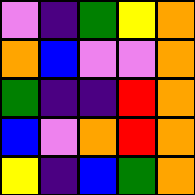[["violet", "indigo", "green", "yellow", "orange"], ["orange", "blue", "violet", "violet", "orange"], ["green", "indigo", "indigo", "red", "orange"], ["blue", "violet", "orange", "red", "orange"], ["yellow", "indigo", "blue", "green", "orange"]]